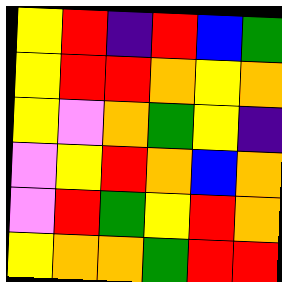[["yellow", "red", "indigo", "red", "blue", "green"], ["yellow", "red", "red", "orange", "yellow", "orange"], ["yellow", "violet", "orange", "green", "yellow", "indigo"], ["violet", "yellow", "red", "orange", "blue", "orange"], ["violet", "red", "green", "yellow", "red", "orange"], ["yellow", "orange", "orange", "green", "red", "red"]]